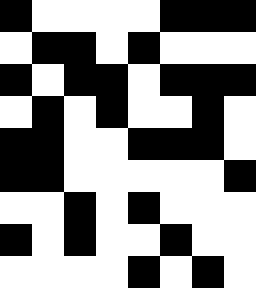[["black", "white", "white", "white", "white", "black", "black", "black"], ["white", "black", "black", "white", "black", "white", "white", "white"], ["black", "white", "black", "black", "white", "black", "black", "black"], ["white", "black", "white", "black", "white", "white", "black", "white"], ["black", "black", "white", "white", "black", "black", "black", "white"], ["black", "black", "white", "white", "white", "white", "white", "black"], ["white", "white", "black", "white", "black", "white", "white", "white"], ["black", "white", "black", "white", "white", "black", "white", "white"], ["white", "white", "white", "white", "black", "white", "black", "white"]]